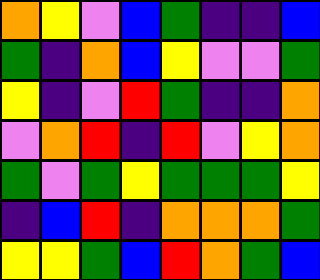[["orange", "yellow", "violet", "blue", "green", "indigo", "indigo", "blue"], ["green", "indigo", "orange", "blue", "yellow", "violet", "violet", "green"], ["yellow", "indigo", "violet", "red", "green", "indigo", "indigo", "orange"], ["violet", "orange", "red", "indigo", "red", "violet", "yellow", "orange"], ["green", "violet", "green", "yellow", "green", "green", "green", "yellow"], ["indigo", "blue", "red", "indigo", "orange", "orange", "orange", "green"], ["yellow", "yellow", "green", "blue", "red", "orange", "green", "blue"]]